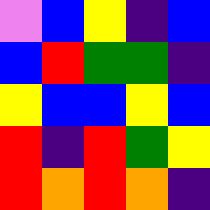[["violet", "blue", "yellow", "indigo", "blue"], ["blue", "red", "green", "green", "indigo"], ["yellow", "blue", "blue", "yellow", "blue"], ["red", "indigo", "red", "green", "yellow"], ["red", "orange", "red", "orange", "indigo"]]